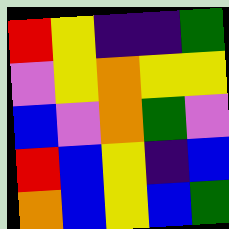[["red", "yellow", "indigo", "indigo", "green"], ["violet", "yellow", "orange", "yellow", "yellow"], ["blue", "violet", "orange", "green", "violet"], ["red", "blue", "yellow", "indigo", "blue"], ["orange", "blue", "yellow", "blue", "green"]]